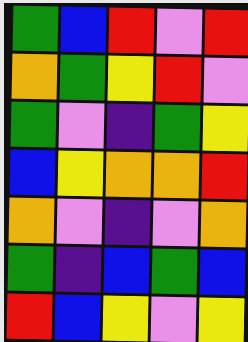[["green", "blue", "red", "violet", "red"], ["orange", "green", "yellow", "red", "violet"], ["green", "violet", "indigo", "green", "yellow"], ["blue", "yellow", "orange", "orange", "red"], ["orange", "violet", "indigo", "violet", "orange"], ["green", "indigo", "blue", "green", "blue"], ["red", "blue", "yellow", "violet", "yellow"]]